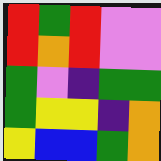[["red", "green", "red", "violet", "violet"], ["red", "orange", "red", "violet", "violet"], ["green", "violet", "indigo", "green", "green"], ["green", "yellow", "yellow", "indigo", "orange"], ["yellow", "blue", "blue", "green", "orange"]]